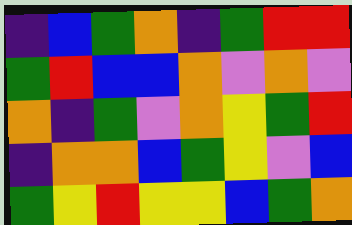[["indigo", "blue", "green", "orange", "indigo", "green", "red", "red"], ["green", "red", "blue", "blue", "orange", "violet", "orange", "violet"], ["orange", "indigo", "green", "violet", "orange", "yellow", "green", "red"], ["indigo", "orange", "orange", "blue", "green", "yellow", "violet", "blue"], ["green", "yellow", "red", "yellow", "yellow", "blue", "green", "orange"]]